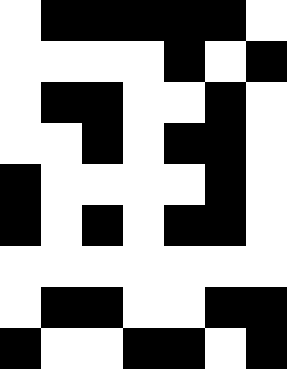[["white", "black", "black", "black", "black", "black", "white"], ["white", "white", "white", "white", "black", "white", "black"], ["white", "black", "black", "white", "white", "black", "white"], ["white", "white", "black", "white", "black", "black", "white"], ["black", "white", "white", "white", "white", "black", "white"], ["black", "white", "black", "white", "black", "black", "white"], ["white", "white", "white", "white", "white", "white", "white"], ["white", "black", "black", "white", "white", "black", "black"], ["black", "white", "white", "black", "black", "white", "black"]]